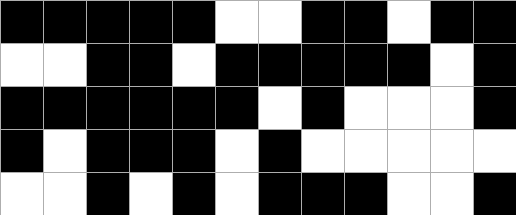[["black", "black", "black", "black", "black", "white", "white", "black", "black", "white", "black", "black"], ["white", "white", "black", "black", "white", "black", "black", "black", "black", "black", "white", "black"], ["black", "black", "black", "black", "black", "black", "white", "black", "white", "white", "white", "black"], ["black", "white", "black", "black", "black", "white", "black", "white", "white", "white", "white", "white"], ["white", "white", "black", "white", "black", "white", "black", "black", "black", "white", "white", "black"]]